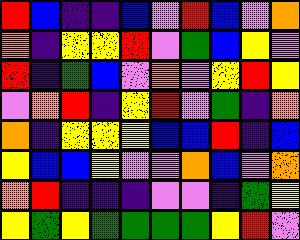[["red", "blue", "indigo", "indigo", "blue", "violet", "red", "blue", "violet", "orange"], ["orange", "indigo", "yellow", "yellow", "red", "violet", "green", "blue", "yellow", "violet"], ["red", "indigo", "green", "blue", "violet", "orange", "violet", "yellow", "red", "yellow"], ["violet", "orange", "red", "indigo", "yellow", "red", "violet", "green", "indigo", "orange"], ["orange", "indigo", "yellow", "yellow", "yellow", "blue", "blue", "red", "indigo", "blue"], ["yellow", "blue", "blue", "yellow", "violet", "violet", "orange", "blue", "violet", "orange"], ["orange", "red", "indigo", "indigo", "indigo", "violet", "violet", "indigo", "green", "yellow"], ["yellow", "green", "yellow", "green", "green", "green", "green", "yellow", "red", "violet"]]